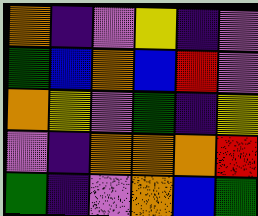[["orange", "indigo", "violet", "yellow", "indigo", "violet"], ["green", "blue", "orange", "blue", "red", "violet"], ["orange", "yellow", "violet", "green", "indigo", "yellow"], ["violet", "indigo", "orange", "orange", "orange", "red"], ["green", "indigo", "violet", "orange", "blue", "green"]]